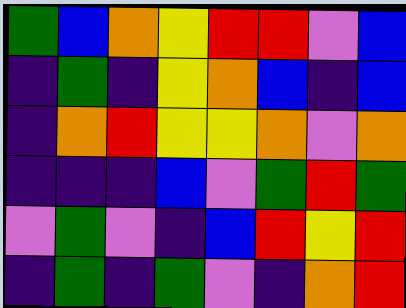[["green", "blue", "orange", "yellow", "red", "red", "violet", "blue"], ["indigo", "green", "indigo", "yellow", "orange", "blue", "indigo", "blue"], ["indigo", "orange", "red", "yellow", "yellow", "orange", "violet", "orange"], ["indigo", "indigo", "indigo", "blue", "violet", "green", "red", "green"], ["violet", "green", "violet", "indigo", "blue", "red", "yellow", "red"], ["indigo", "green", "indigo", "green", "violet", "indigo", "orange", "red"]]